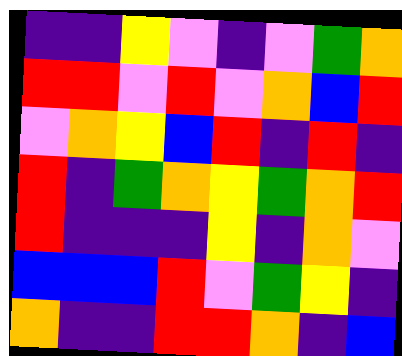[["indigo", "indigo", "yellow", "violet", "indigo", "violet", "green", "orange"], ["red", "red", "violet", "red", "violet", "orange", "blue", "red"], ["violet", "orange", "yellow", "blue", "red", "indigo", "red", "indigo"], ["red", "indigo", "green", "orange", "yellow", "green", "orange", "red"], ["red", "indigo", "indigo", "indigo", "yellow", "indigo", "orange", "violet"], ["blue", "blue", "blue", "red", "violet", "green", "yellow", "indigo"], ["orange", "indigo", "indigo", "red", "red", "orange", "indigo", "blue"]]